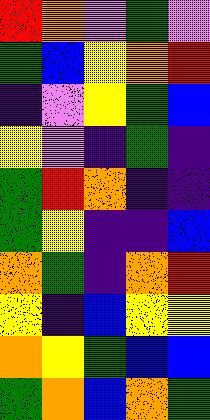[["red", "orange", "violet", "green", "violet"], ["green", "blue", "yellow", "orange", "red"], ["indigo", "violet", "yellow", "green", "blue"], ["yellow", "violet", "indigo", "green", "indigo"], ["green", "red", "orange", "indigo", "indigo"], ["green", "yellow", "indigo", "indigo", "blue"], ["orange", "green", "indigo", "orange", "red"], ["yellow", "indigo", "blue", "yellow", "yellow"], ["orange", "yellow", "green", "blue", "blue"], ["green", "orange", "blue", "orange", "green"]]